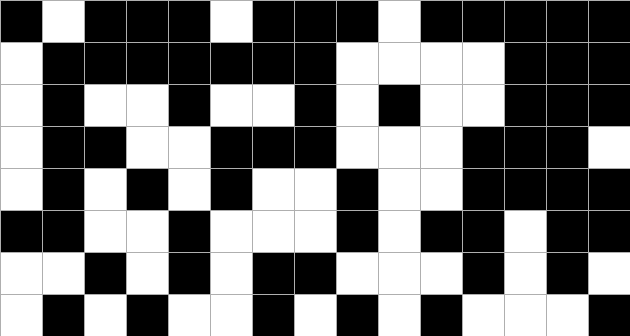[["black", "white", "black", "black", "black", "white", "black", "black", "black", "white", "black", "black", "black", "black", "black"], ["white", "black", "black", "black", "black", "black", "black", "black", "white", "white", "white", "white", "black", "black", "black"], ["white", "black", "white", "white", "black", "white", "white", "black", "white", "black", "white", "white", "black", "black", "black"], ["white", "black", "black", "white", "white", "black", "black", "black", "white", "white", "white", "black", "black", "black", "white"], ["white", "black", "white", "black", "white", "black", "white", "white", "black", "white", "white", "black", "black", "black", "black"], ["black", "black", "white", "white", "black", "white", "white", "white", "black", "white", "black", "black", "white", "black", "black"], ["white", "white", "black", "white", "black", "white", "black", "black", "white", "white", "white", "black", "white", "black", "white"], ["white", "black", "white", "black", "white", "white", "black", "white", "black", "white", "black", "white", "white", "white", "black"]]